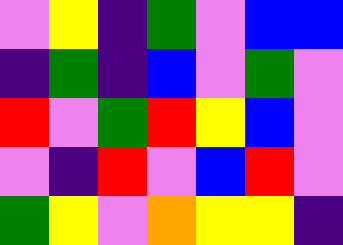[["violet", "yellow", "indigo", "green", "violet", "blue", "blue"], ["indigo", "green", "indigo", "blue", "violet", "green", "violet"], ["red", "violet", "green", "red", "yellow", "blue", "violet"], ["violet", "indigo", "red", "violet", "blue", "red", "violet"], ["green", "yellow", "violet", "orange", "yellow", "yellow", "indigo"]]